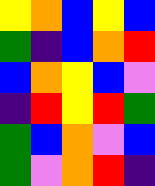[["yellow", "orange", "blue", "yellow", "blue"], ["green", "indigo", "blue", "orange", "red"], ["blue", "orange", "yellow", "blue", "violet"], ["indigo", "red", "yellow", "red", "green"], ["green", "blue", "orange", "violet", "blue"], ["green", "violet", "orange", "red", "indigo"]]